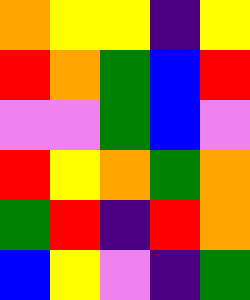[["orange", "yellow", "yellow", "indigo", "yellow"], ["red", "orange", "green", "blue", "red"], ["violet", "violet", "green", "blue", "violet"], ["red", "yellow", "orange", "green", "orange"], ["green", "red", "indigo", "red", "orange"], ["blue", "yellow", "violet", "indigo", "green"]]